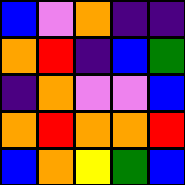[["blue", "violet", "orange", "indigo", "indigo"], ["orange", "red", "indigo", "blue", "green"], ["indigo", "orange", "violet", "violet", "blue"], ["orange", "red", "orange", "orange", "red"], ["blue", "orange", "yellow", "green", "blue"]]